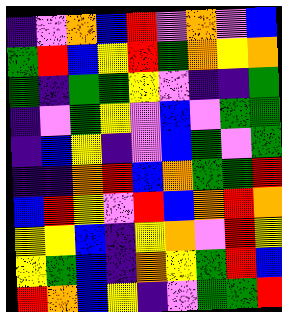[["indigo", "violet", "orange", "blue", "red", "violet", "orange", "violet", "blue"], ["green", "red", "blue", "yellow", "red", "green", "orange", "yellow", "orange"], ["green", "indigo", "green", "green", "yellow", "violet", "indigo", "indigo", "green"], ["indigo", "violet", "green", "yellow", "violet", "blue", "violet", "green", "green"], ["indigo", "blue", "yellow", "indigo", "violet", "blue", "green", "violet", "green"], ["indigo", "indigo", "orange", "red", "blue", "orange", "green", "green", "red"], ["blue", "red", "yellow", "violet", "red", "blue", "orange", "red", "orange"], ["yellow", "yellow", "blue", "indigo", "yellow", "orange", "violet", "red", "yellow"], ["yellow", "green", "blue", "indigo", "orange", "yellow", "green", "red", "blue"], ["red", "orange", "blue", "yellow", "indigo", "violet", "green", "green", "red"]]